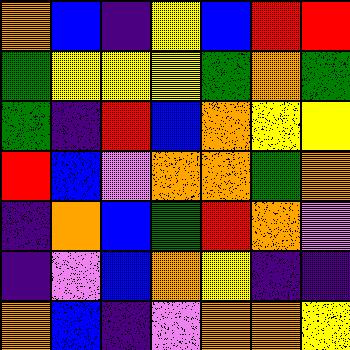[["orange", "blue", "indigo", "yellow", "blue", "red", "red"], ["green", "yellow", "yellow", "yellow", "green", "orange", "green"], ["green", "indigo", "red", "blue", "orange", "yellow", "yellow"], ["red", "blue", "violet", "orange", "orange", "green", "orange"], ["indigo", "orange", "blue", "green", "red", "orange", "violet"], ["indigo", "violet", "blue", "orange", "yellow", "indigo", "indigo"], ["orange", "blue", "indigo", "violet", "orange", "orange", "yellow"]]